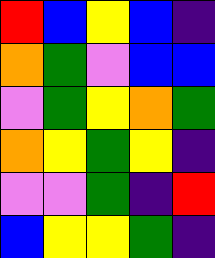[["red", "blue", "yellow", "blue", "indigo"], ["orange", "green", "violet", "blue", "blue"], ["violet", "green", "yellow", "orange", "green"], ["orange", "yellow", "green", "yellow", "indigo"], ["violet", "violet", "green", "indigo", "red"], ["blue", "yellow", "yellow", "green", "indigo"]]